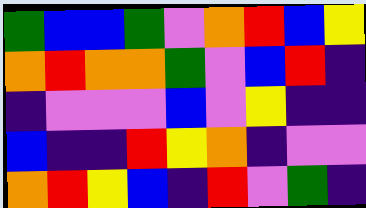[["green", "blue", "blue", "green", "violet", "orange", "red", "blue", "yellow"], ["orange", "red", "orange", "orange", "green", "violet", "blue", "red", "indigo"], ["indigo", "violet", "violet", "violet", "blue", "violet", "yellow", "indigo", "indigo"], ["blue", "indigo", "indigo", "red", "yellow", "orange", "indigo", "violet", "violet"], ["orange", "red", "yellow", "blue", "indigo", "red", "violet", "green", "indigo"]]